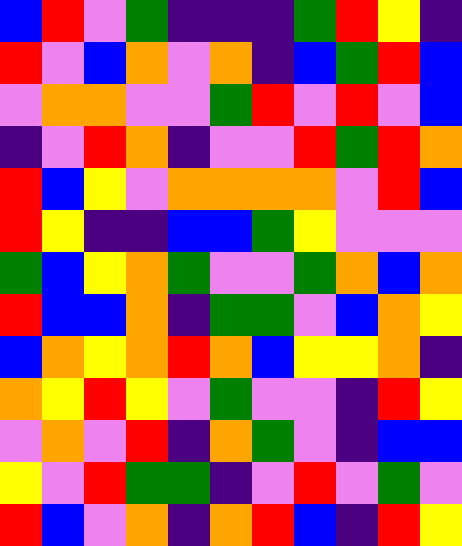[["blue", "red", "violet", "green", "indigo", "indigo", "indigo", "green", "red", "yellow", "indigo"], ["red", "violet", "blue", "orange", "violet", "orange", "indigo", "blue", "green", "red", "blue"], ["violet", "orange", "orange", "violet", "violet", "green", "red", "violet", "red", "violet", "blue"], ["indigo", "violet", "red", "orange", "indigo", "violet", "violet", "red", "green", "red", "orange"], ["red", "blue", "yellow", "violet", "orange", "orange", "orange", "orange", "violet", "red", "blue"], ["red", "yellow", "indigo", "indigo", "blue", "blue", "green", "yellow", "violet", "violet", "violet"], ["green", "blue", "yellow", "orange", "green", "violet", "violet", "green", "orange", "blue", "orange"], ["red", "blue", "blue", "orange", "indigo", "green", "green", "violet", "blue", "orange", "yellow"], ["blue", "orange", "yellow", "orange", "red", "orange", "blue", "yellow", "yellow", "orange", "indigo"], ["orange", "yellow", "red", "yellow", "violet", "green", "violet", "violet", "indigo", "red", "yellow"], ["violet", "orange", "violet", "red", "indigo", "orange", "green", "violet", "indigo", "blue", "blue"], ["yellow", "violet", "red", "green", "green", "indigo", "violet", "red", "violet", "green", "violet"], ["red", "blue", "violet", "orange", "indigo", "orange", "red", "blue", "indigo", "red", "yellow"]]